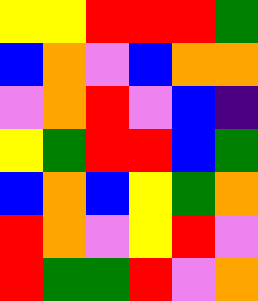[["yellow", "yellow", "red", "red", "red", "green"], ["blue", "orange", "violet", "blue", "orange", "orange"], ["violet", "orange", "red", "violet", "blue", "indigo"], ["yellow", "green", "red", "red", "blue", "green"], ["blue", "orange", "blue", "yellow", "green", "orange"], ["red", "orange", "violet", "yellow", "red", "violet"], ["red", "green", "green", "red", "violet", "orange"]]